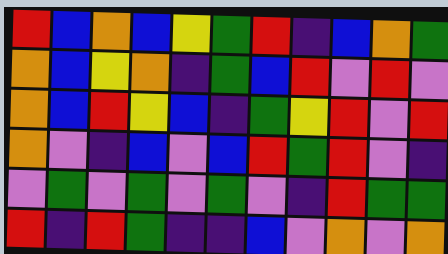[["red", "blue", "orange", "blue", "yellow", "green", "red", "indigo", "blue", "orange", "green"], ["orange", "blue", "yellow", "orange", "indigo", "green", "blue", "red", "violet", "red", "violet"], ["orange", "blue", "red", "yellow", "blue", "indigo", "green", "yellow", "red", "violet", "red"], ["orange", "violet", "indigo", "blue", "violet", "blue", "red", "green", "red", "violet", "indigo"], ["violet", "green", "violet", "green", "violet", "green", "violet", "indigo", "red", "green", "green"], ["red", "indigo", "red", "green", "indigo", "indigo", "blue", "violet", "orange", "violet", "orange"]]